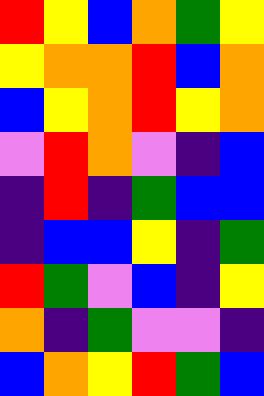[["red", "yellow", "blue", "orange", "green", "yellow"], ["yellow", "orange", "orange", "red", "blue", "orange"], ["blue", "yellow", "orange", "red", "yellow", "orange"], ["violet", "red", "orange", "violet", "indigo", "blue"], ["indigo", "red", "indigo", "green", "blue", "blue"], ["indigo", "blue", "blue", "yellow", "indigo", "green"], ["red", "green", "violet", "blue", "indigo", "yellow"], ["orange", "indigo", "green", "violet", "violet", "indigo"], ["blue", "orange", "yellow", "red", "green", "blue"]]